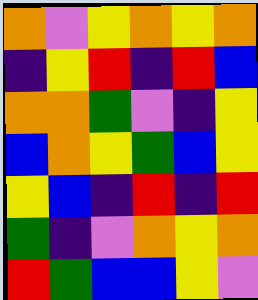[["orange", "violet", "yellow", "orange", "yellow", "orange"], ["indigo", "yellow", "red", "indigo", "red", "blue"], ["orange", "orange", "green", "violet", "indigo", "yellow"], ["blue", "orange", "yellow", "green", "blue", "yellow"], ["yellow", "blue", "indigo", "red", "indigo", "red"], ["green", "indigo", "violet", "orange", "yellow", "orange"], ["red", "green", "blue", "blue", "yellow", "violet"]]